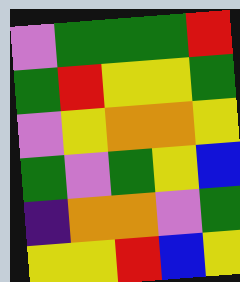[["violet", "green", "green", "green", "red"], ["green", "red", "yellow", "yellow", "green"], ["violet", "yellow", "orange", "orange", "yellow"], ["green", "violet", "green", "yellow", "blue"], ["indigo", "orange", "orange", "violet", "green"], ["yellow", "yellow", "red", "blue", "yellow"]]